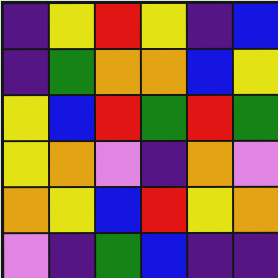[["indigo", "yellow", "red", "yellow", "indigo", "blue"], ["indigo", "green", "orange", "orange", "blue", "yellow"], ["yellow", "blue", "red", "green", "red", "green"], ["yellow", "orange", "violet", "indigo", "orange", "violet"], ["orange", "yellow", "blue", "red", "yellow", "orange"], ["violet", "indigo", "green", "blue", "indigo", "indigo"]]